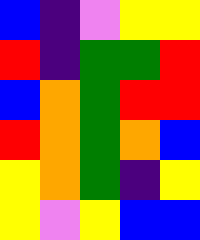[["blue", "indigo", "violet", "yellow", "yellow"], ["red", "indigo", "green", "green", "red"], ["blue", "orange", "green", "red", "red"], ["red", "orange", "green", "orange", "blue"], ["yellow", "orange", "green", "indigo", "yellow"], ["yellow", "violet", "yellow", "blue", "blue"]]